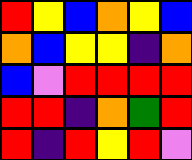[["red", "yellow", "blue", "orange", "yellow", "blue"], ["orange", "blue", "yellow", "yellow", "indigo", "orange"], ["blue", "violet", "red", "red", "red", "red"], ["red", "red", "indigo", "orange", "green", "red"], ["red", "indigo", "red", "yellow", "red", "violet"]]